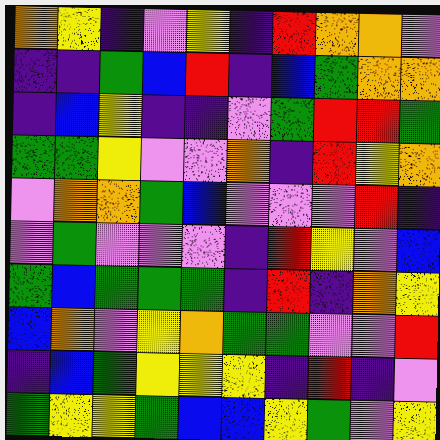[["orange", "yellow", "indigo", "violet", "yellow", "indigo", "red", "orange", "orange", "violet"], ["indigo", "indigo", "green", "blue", "red", "indigo", "blue", "green", "orange", "orange"], ["indigo", "blue", "yellow", "indigo", "indigo", "violet", "green", "red", "red", "green"], ["green", "green", "yellow", "violet", "violet", "orange", "indigo", "red", "yellow", "orange"], ["violet", "orange", "orange", "green", "blue", "violet", "violet", "violet", "red", "indigo"], ["violet", "green", "violet", "violet", "violet", "indigo", "red", "yellow", "violet", "blue"], ["green", "blue", "green", "green", "green", "indigo", "red", "indigo", "orange", "yellow"], ["blue", "orange", "violet", "yellow", "orange", "green", "green", "violet", "violet", "red"], ["indigo", "blue", "green", "yellow", "yellow", "yellow", "indigo", "red", "indigo", "violet"], ["green", "yellow", "yellow", "green", "blue", "blue", "yellow", "green", "violet", "yellow"]]